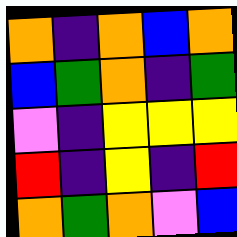[["orange", "indigo", "orange", "blue", "orange"], ["blue", "green", "orange", "indigo", "green"], ["violet", "indigo", "yellow", "yellow", "yellow"], ["red", "indigo", "yellow", "indigo", "red"], ["orange", "green", "orange", "violet", "blue"]]